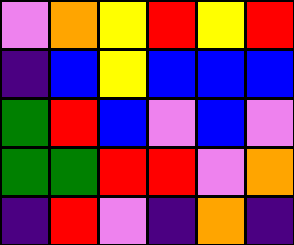[["violet", "orange", "yellow", "red", "yellow", "red"], ["indigo", "blue", "yellow", "blue", "blue", "blue"], ["green", "red", "blue", "violet", "blue", "violet"], ["green", "green", "red", "red", "violet", "orange"], ["indigo", "red", "violet", "indigo", "orange", "indigo"]]